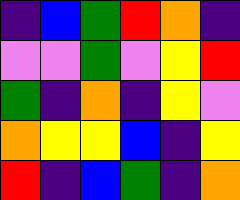[["indigo", "blue", "green", "red", "orange", "indigo"], ["violet", "violet", "green", "violet", "yellow", "red"], ["green", "indigo", "orange", "indigo", "yellow", "violet"], ["orange", "yellow", "yellow", "blue", "indigo", "yellow"], ["red", "indigo", "blue", "green", "indigo", "orange"]]